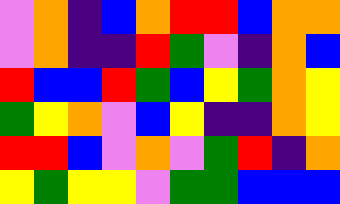[["violet", "orange", "indigo", "blue", "orange", "red", "red", "blue", "orange", "orange"], ["violet", "orange", "indigo", "indigo", "red", "green", "violet", "indigo", "orange", "blue"], ["red", "blue", "blue", "red", "green", "blue", "yellow", "green", "orange", "yellow"], ["green", "yellow", "orange", "violet", "blue", "yellow", "indigo", "indigo", "orange", "yellow"], ["red", "red", "blue", "violet", "orange", "violet", "green", "red", "indigo", "orange"], ["yellow", "green", "yellow", "yellow", "violet", "green", "green", "blue", "blue", "blue"]]